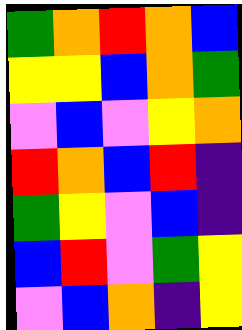[["green", "orange", "red", "orange", "blue"], ["yellow", "yellow", "blue", "orange", "green"], ["violet", "blue", "violet", "yellow", "orange"], ["red", "orange", "blue", "red", "indigo"], ["green", "yellow", "violet", "blue", "indigo"], ["blue", "red", "violet", "green", "yellow"], ["violet", "blue", "orange", "indigo", "yellow"]]